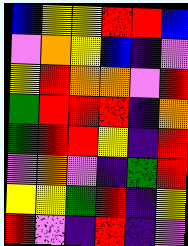[["blue", "yellow", "yellow", "red", "red", "blue"], ["violet", "orange", "yellow", "blue", "indigo", "violet"], ["yellow", "red", "orange", "orange", "violet", "red"], ["green", "red", "red", "red", "indigo", "orange"], ["green", "red", "red", "yellow", "indigo", "red"], ["violet", "orange", "violet", "indigo", "green", "red"], ["yellow", "yellow", "green", "red", "indigo", "yellow"], ["red", "violet", "indigo", "red", "indigo", "violet"]]